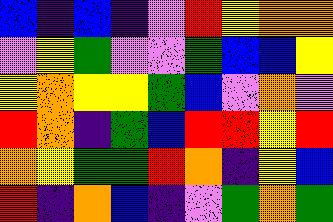[["blue", "indigo", "blue", "indigo", "violet", "red", "yellow", "orange", "orange"], ["violet", "yellow", "green", "violet", "violet", "green", "blue", "blue", "yellow"], ["yellow", "orange", "yellow", "yellow", "green", "blue", "violet", "orange", "violet"], ["red", "orange", "indigo", "green", "blue", "red", "red", "yellow", "red"], ["orange", "yellow", "green", "green", "red", "orange", "indigo", "yellow", "blue"], ["red", "indigo", "orange", "blue", "indigo", "violet", "green", "orange", "green"]]